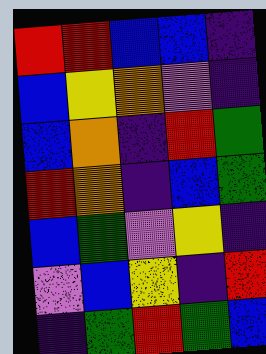[["red", "red", "blue", "blue", "indigo"], ["blue", "yellow", "orange", "violet", "indigo"], ["blue", "orange", "indigo", "red", "green"], ["red", "orange", "indigo", "blue", "green"], ["blue", "green", "violet", "yellow", "indigo"], ["violet", "blue", "yellow", "indigo", "red"], ["indigo", "green", "red", "green", "blue"]]